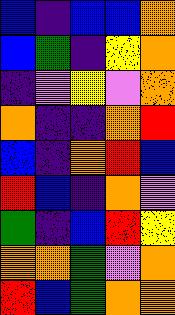[["blue", "indigo", "blue", "blue", "orange"], ["blue", "green", "indigo", "yellow", "orange"], ["indigo", "violet", "yellow", "violet", "orange"], ["orange", "indigo", "indigo", "orange", "red"], ["blue", "indigo", "orange", "red", "blue"], ["red", "blue", "indigo", "orange", "violet"], ["green", "indigo", "blue", "red", "yellow"], ["orange", "orange", "green", "violet", "orange"], ["red", "blue", "green", "orange", "orange"]]